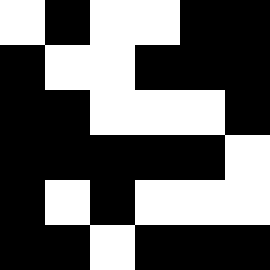[["white", "black", "white", "white", "black", "black"], ["black", "white", "white", "black", "black", "black"], ["black", "black", "white", "white", "white", "black"], ["black", "black", "black", "black", "black", "white"], ["black", "white", "black", "white", "white", "white"], ["black", "black", "white", "black", "black", "black"]]